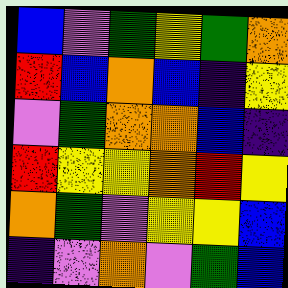[["blue", "violet", "green", "yellow", "green", "orange"], ["red", "blue", "orange", "blue", "indigo", "yellow"], ["violet", "green", "orange", "orange", "blue", "indigo"], ["red", "yellow", "yellow", "orange", "red", "yellow"], ["orange", "green", "violet", "yellow", "yellow", "blue"], ["indigo", "violet", "orange", "violet", "green", "blue"]]